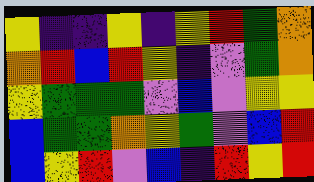[["yellow", "indigo", "indigo", "yellow", "indigo", "yellow", "red", "green", "orange"], ["orange", "red", "blue", "red", "yellow", "indigo", "violet", "green", "orange"], ["yellow", "green", "green", "green", "violet", "blue", "violet", "yellow", "yellow"], ["blue", "green", "green", "orange", "yellow", "green", "violet", "blue", "red"], ["blue", "yellow", "red", "violet", "blue", "indigo", "red", "yellow", "red"]]